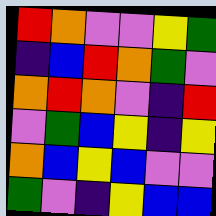[["red", "orange", "violet", "violet", "yellow", "green"], ["indigo", "blue", "red", "orange", "green", "violet"], ["orange", "red", "orange", "violet", "indigo", "red"], ["violet", "green", "blue", "yellow", "indigo", "yellow"], ["orange", "blue", "yellow", "blue", "violet", "violet"], ["green", "violet", "indigo", "yellow", "blue", "blue"]]